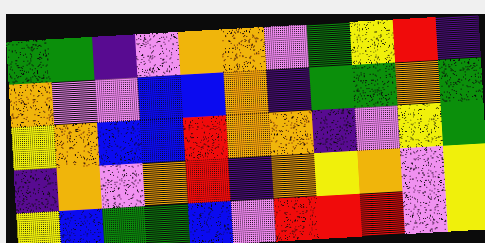[["green", "green", "indigo", "violet", "orange", "orange", "violet", "green", "yellow", "red", "indigo"], ["orange", "violet", "violet", "blue", "blue", "orange", "indigo", "green", "green", "orange", "green"], ["yellow", "orange", "blue", "blue", "red", "orange", "orange", "indigo", "violet", "yellow", "green"], ["indigo", "orange", "violet", "orange", "red", "indigo", "orange", "yellow", "orange", "violet", "yellow"], ["yellow", "blue", "green", "green", "blue", "violet", "red", "red", "red", "violet", "yellow"]]